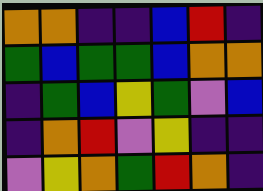[["orange", "orange", "indigo", "indigo", "blue", "red", "indigo"], ["green", "blue", "green", "green", "blue", "orange", "orange"], ["indigo", "green", "blue", "yellow", "green", "violet", "blue"], ["indigo", "orange", "red", "violet", "yellow", "indigo", "indigo"], ["violet", "yellow", "orange", "green", "red", "orange", "indigo"]]